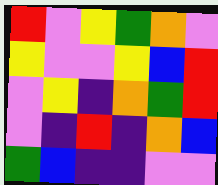[["red", "violet", "yellow", "green", "orange", "violet"], ["yellow", "violet", "violet", "yellow", "blue", "red"], ["violet", "yellow", "indigo", "orange", "green", "red"], ["violet", "indigo", "red", "indigo", "orange", "blue"], ["green", "blue", "indigo", "indigo", "violet", "violet"]]